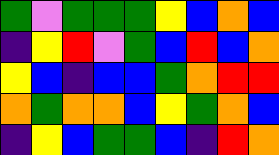[["green", "violet", "green", "green", "green", "yellow", "blue", "orange", "blue"], ["indigo", "yellow", "red", "violet", "green", "blue", "red", "blue", "orange"], ["yellow", "blue", "indigo", "blue", "blue", "green", "orange", "red", "red"], ["orange", "green", "orange", "orange", "blue", "yellow", "green", "orange", "blue"], ["indigo", "yellow", "blue", "green", "green", "blue", "indigo", "red", "orange"]]